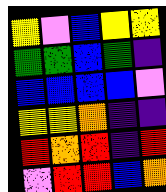[["yellow", "violet", "blue", "yellow", "yellow"], ["green", "green", "blue", "green", "indigo"], ["blue", "blue", "blue", "blue", "violet"], ["yellow", "yellow", "orange", "indigo", "indigo"], ["red", "orange", "red", "indigo", "red"], ["violet", "red", "red", "blue", "orange"]]